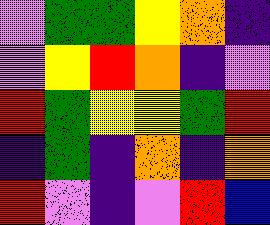[["violet", "green", "green", "yellow", "orange", "indigo"], ["violet", "yellow", "red", "orange", "indigo", "violet"], ["red", "green", "yellow", "yellow", "green", "red"], ["indigo", "green", "indigo", "orange", "indigo", "orange"], ["red", "violet", "indigo", "violet", "red", "blue"]]